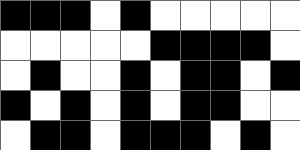[["black", "black", "black", "white", "black", "white", "white", "white", "white", "white"], ["white", "white", "white", "white", "white", "black", "black", "black", "black", "white"], ["white", "black", "white", "white", "black", "white", "black", "black", "white", "black"], ["black", "white", "black", "white", "black", "white", "black", "black", "white", "white"], ["white", "black", "black", "white", "black", "black", "black", "white", "black", "white"]]